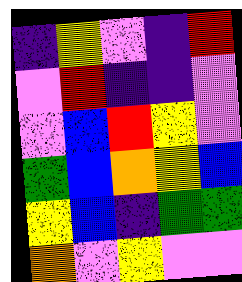[["indigo", "yellow", "violet", "indigo", "red"], ["violet", "red", "indigo", "indigo", "violet"], ["violet", "blue", "red", "yellow", "violet"], ["green", "blue", "orange", "yellow", "blue"], ["yellow", "blue", "indigo", "green", "green"], ["orange", "violet", "yellow", "violet", "violet"]]